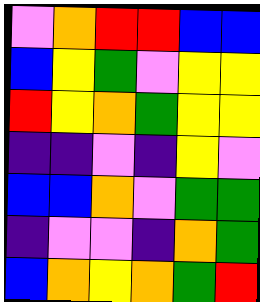[["violet", "orange", "red", "red", "blue", "blue"], ["blue", "yellow", "green", "violet", "yellow", "yellow"], ["red", "yellow", "orange", "green", "yellow", "yellow"], ["indigo", "indigo", "violet", "indigo", "yellow", "violet"], ["blue", "blue", "orange", "violet", "green", "green"], ["indigo", "violet", "violet", "indigo", "orange", "green"], ["blue", "orange", "yellow", "orange", "green", "red"]]